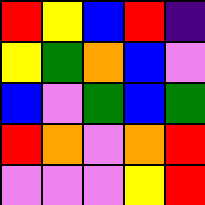[["red", "yellow", "blue", "red", "indigo"], ["yellow", "green", "orange", "blue", "violet"], ["blue", "violet", "green", "blue", "green"], ["red", "orange", "violet", "orange", "red"], ["violet", "violet", "violet", "yellow", "red"]]